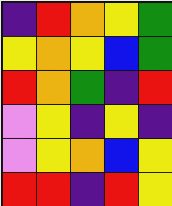[["indigo", "red", "orange", "yellow", "green"], ["yellow", "orange", "yellow", "blue", "green"], ["red", "orange", "green", "indigo", "red"], ["violet", "yellow", "indigo", "yellow", "indigo"], ["violet", "yellow", "orange", "blue", "yellow"], ["red", "red", "indigo", "red", "yellow"]]